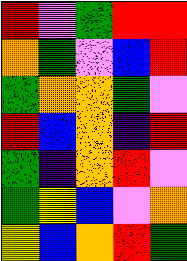[["red", "violet", "green", "red", "red"], ["orange", "green", "violet", "blue", "red"], ["green", "orange", "orange", "green", "violet"], ["red", "blue", "orange", "indigo", "red"], ["green", "indigo", "orange", "red", "violet"], ["green", "yellow", "blue", "violet", "orange"], ["yellow", "blue", "orange", "red", "green"]]